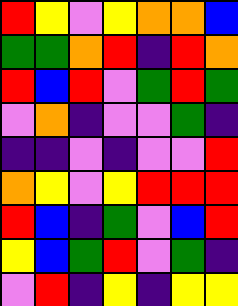[["red", "yellow", "violet", "yellow", "orange", "orange", "blue"], ["green", "green", "orange", "red", "indigo", "red", "orange"], ["red", "blue", "red", "violet", "green", "red", "green"], ["violet", "orange", "indigo", "violet", "violet", "green", "indigo"], ["indigo", "indigo", "violet", "indigo", "violet", "violet", "red"], ["orange", "yellow", "violet", "yellow", "red", "red", "red"], ["red", "blue", "indigo", "green", "violet", "blue", "red"], ["yellow", "blue", "green", "red", "violet", "green", "indigo"], ["violet", "red", "indigo", "yellow", "indigo", "yellow", "yellow"]]